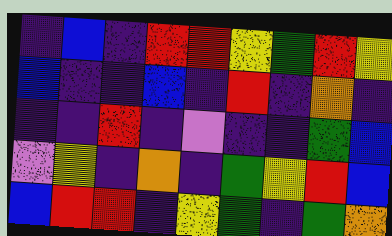[["indigo", "blue", "indigo", "red", "red", "yellow", "green", "red", "yellow"], ["blue", "indigo", "indigo", "blue", "indigo", "red", "indigo", "orange", "indigo"], ["indigo", "indigo", "red", "indigo", "violet", "indigo", "indigo", "green", "blue"], ["violet", "yellow", "indigo", "orange", "indigo", "green", "yellow", "red", "blue"], ["blue", "red", "red", "indigo", "yellow", "green", "indigo", "green", "orange"]]